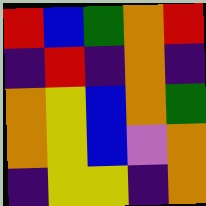[["red", "blue", "green", "orange", "red"], ["indigo", "red", "indigo", "orange", "indigo"], ["orange", "yellow", "blue", "orange", "green"], ["orange", "yellow", "blue", "violet", "orange"], ["indigo", "yellow", "yellow", "indigo", "orange"]]